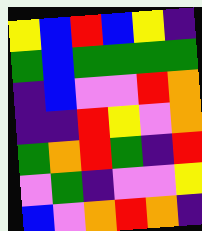[["yellow", "blue", "red", "blue", "yellow", "indigo"], ["green", "blue", "green", "green", "green", "green"], ["indigo", "blue", "violet", "violet", "red", "orange"], ["indigo", "indigo", "red", "yellow", "violet", "orange"], ["green", "orange", "red", "green", "indigo", "red"], ["violet", "green", "indigo", "violet", "violet", "yellow"], ["blue", "violet", "orange", "red", "orange", "indigo"]]